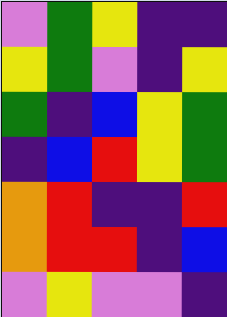[["violet", "green", "yellow", "indigo", "indigo"], ["yellow", "green", "violet", "indigo", "yellow"], ["green", "indigo", "blue", "yellow", "green"], ["indigo", "blue", "red", "yellow", "green"], ["orange", "red", "indigo", "indigo", "red"], ["orange", "red", "red", "indigo", "blue"], ["violet", "yellow", "violet", "violet", "indigo"]]